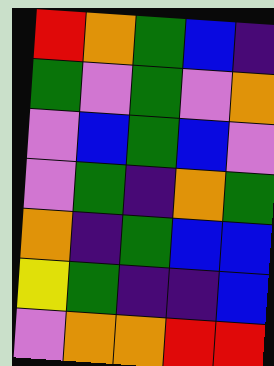[["red", "orange", "green", "blue", "indigo"], ["green", "violet", "green", "violet", "orange"], ["violet", "blue", "green", "blue", "violet"], ["violet", "green", "indigo", "orange", "green"], ["orange", "indigo", "green", "blue", "blue"], ["yellow", "green", "indigo", "indigo", "blue"], ["violet", "orange", "orange", "red", "red"]]